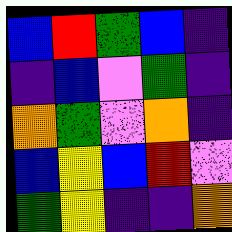[["blue", "red", "green", "blue", "indigo"], ["indigo", "blue", "violet", "green", "indigo"], ["orange", "green", "violet", "orange", "indigo"], ["blue", "yellow", "blue", "red", "violet"], ["green", "yellow", "indigo", "indigo", "orange"]]